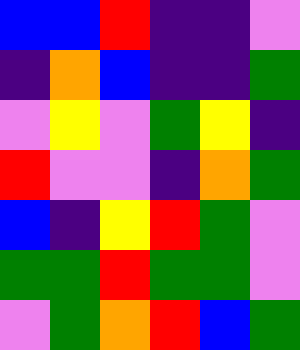[["blue", "blue", "red", "indigo", "indigo", "violet"], ["indigo", "orange", "blue", "indigo", "indigo", "green"], ["violet", "yellow", "violet", "green", "yellow", "indigo"], ["red", "violet", "violet", "indigo", "orange", "green"], ["blue", "indigo", "yellow", "red", "green", "violet"], ["green", "green", "red", "green", "green", "violet"], ["violet", "green", "orange", "red", "blue", "green"]]